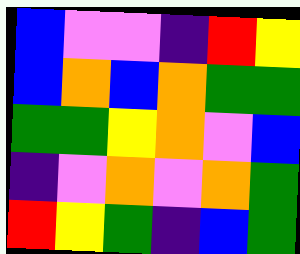[["blue", "violet", "violet", "indigo", "red", "yellow"], ["blue", "orange", "blue", "orange", "green", "green"], ["green", "green", "yellow", "orange", "violet", "blue"], ["indigo", "violet", "orange", "violet", "orange", "green"], ["red", "yellow", "green", "indigo", "blue", "green"]]